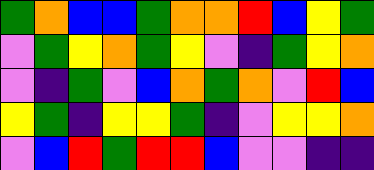[["green", "orange", "blue", "blue", "green", "orange", "orange", "red", "blue", "yellow", "green"], ["violet", "green", "yellow", "orange", "green", "yellow", "violet", "indigo", "green", "yellow", "orange"], ["violet", "indigo", "green", "violet", "blue", "orange", "green", "orange", "violet", "red", "blue"], ["yellow", "green", "indigo", "yellow", "yellow", "green", "indigo", "violet", "yellow", "yellow", "orange"], ["violet", "blue", "red", "green", "red", "red", "blue", "violet", "violet", "indigo", "indigo"]]